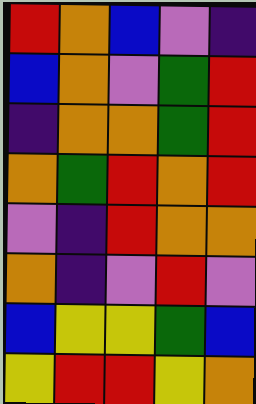[["red", "orange", "blue", "violet", "indigo"], ["blue", "orange", "violet", "green", "red"], ["indigo", "orange", "orange", "green", "red"], ["orange", "green", "red", "orange", "red"], ["violet", "indigo", "red", "orange", "orange"], ["orange", "indigo", "violet", "red", "violet"], ["blue", "yellow", "yellow", "green", "blue"], ["yellow", "red", "red", "yellow", "orange"]]